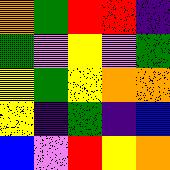[["orange", "green", "red", "red", "indigo"], ["green", "violet", "yellow", "violet", "green"], ["yellow", "green", "yellow", "orange", "orange"], ["yellow", "indigo", "green", "indigo", "blue"], ["blue", "violet", "red", "yellow", "orange"]]